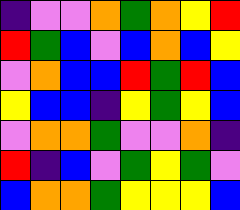[["indigo", "violet", "violet", "orange", "green", "orange", "yellow", "red"], ["red", "green", "blue", "violet", "blue", "orange", "blue", "yellow"], ["violet", "orange", "blue", "blue", "red", "green", "red", "blue"], ["yellow", "blue", "blue", "indigo", "yellow", "green", "yellow", "blue"], ["violet", "orange", "orange", "green", "violet", "violet", "orange", "indigo"], ["red", "indigo", "blue", "violet", "green", "yellow", "green", "violet"], ["blue", "orange", "orange", "green", "yellow", "yellow", "yellow", "blue"]]